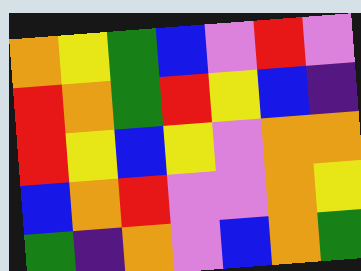[["orange", "yellow", "green", "blue", "violet", "red", "violet"], ["red", "orange", "green", "red", "yellow", "blue", "indigo"], ["red", "yellow", "blue", "yellow", "violet", "orange", "orange"], ["blue", "orange", "red", "violet", "violet", "orange", "yellow"], ["green", "indigo", "orange", "violet", "blue", "orange", "green"]]